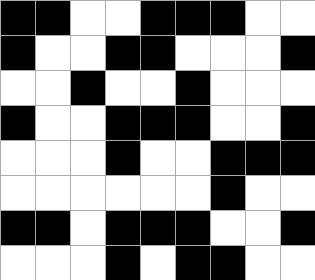[["black", "black", "white", "white", "black", "black", "black", "white", "white"], ["black", "white", "white", "black", "black", "white", "white", "white", "black"], ["white", "white", "black", "white", "white", "black", "white", "white", "white"], ["black", "white", "white", "black", "black", "black", "white", "white", "black"], ["white", "white", "white", "black", "white", "white", "black", "black", "black"], ["white", "white", "white", "white", "white", "white", "black", "white", "white"], ["black", "black", "white", "black", "black", "black", "white", "white", "black"], ["white", "white", "white", "black", "white", "black", "black", "white", "white"]]